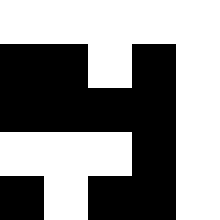[["white", "white", "white", "white", "white"], ["black", "black", "white", "black", "white"], ["black", "black", "black", "black", "white"], ["white", "white", "white", "black", "white"], ["black", "white", "black", "black", "white"]]